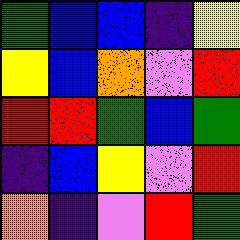[["green", "blue", "blue", "indigo", "yellow"], ["yellow", "blue", "orange", "violet", "red"], ["red", "red", "green", "blue", "green"], ["indigo", "blue", "yellow", "violet", "red"], ["orange", "indigo", "violet", "red", "green"]]